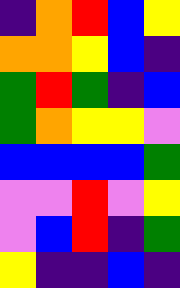[["indigo", "orange", "red", "blue", "yellow"], ["orange", "orange", "yellow", "blue", "indigo"], ["green", "red", "green", "indigo", "blue"], ["green", "orange", "yellow", "yellow", "violet"], ["blue", "blue", "blue", "blue", "green"], ["violet", "violet", "red", "violet", "yellow"], ["violet", "blue", "red", "indigo", "green"], ["yellow", "indigo", "indigo", "blue", "indigo"]]